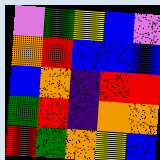[["violet", "green", "yellow", "blue", "violet"], ["orange", "red", "blue", "blue", "blue"], ["blue", "orange", "indigo", "red", "red"], ["green", "red", "indigo", "orange", "orange"], ["red", "green", "orange", "yellow", "blue"]]